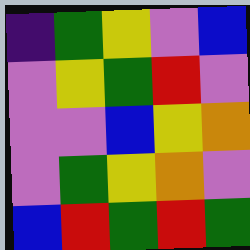[["indigo", "green", "yellow", "violet", "blue"], ["violet", "yellow", "green", "red", "violet"], ["violet", "violet", "blue", "yellow", "orange"], ["violet", "green", "yellow", "orange", "violet"], ["blue", "red", "green", "red", "green"]]